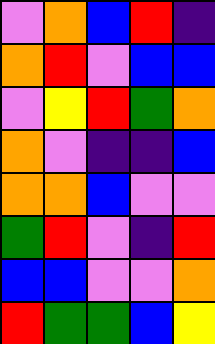[["violet", "orange", "blue", "red", "indigo"], ["orange", "red", "violet", "blue", "blue"], ["violet", "yellow", "red", "green", "orange"], ["orange", "violet", "indigo", "indigo", "blue"], ["orange", "orange", "blue", "violet", "violet"], ["green", "red", "violet", "indigo", "red"], ["blue", "blue", "violet", "violet", "orange"], ["red", "green", "green", "blue", "yellow"]]